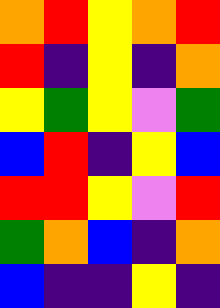[["orange", "red", "yellow", "orange", "red"], ["red", "indigo", "yellow", "indigo", "orange"], ["yellow", "green", "yellow", "violet", "green"], ["blue", "red", "indigo", "yellow", "blue"], ["red", "red", "yellow", "violet", "red"], ["green", "orange", "blue", "indigo", "orange"], ["blue", "indigo", "indigo", "yellow", "indigo"]]